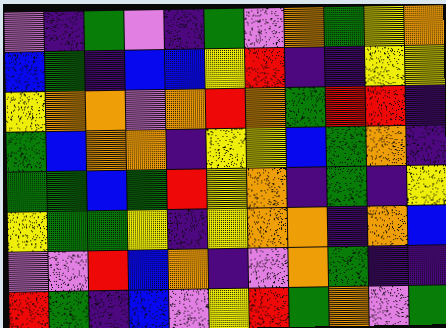[["violet", "indigo", "green", "violet", "indigo", "green", "violet", "orange", "green", "yellow", "orange"], ["blue", "green", "indigo", "blue", "blue", "yellow", "red", "indigo", "indigo", "yellow", "yellow"], ["yellow", "orange", "orange", "violet", "orange", "red", "orange", "green", "red", "red", "indigo"], ["green", "blue", "orange", "orange", "indigo", "yellow", "yellow", "blue", "green", "orange", "indigo"], ["green", "green", "blue", "green", "red", "yellow", "orange", "indigo", "green", "indigo", "yellow"], ["yellow", "green", "green", "yellow", "indigo", "yellow", "orange", "orange", "indigo", "orange", "blue"], ["violet", "violet", "red", "blue", "orange", "indigo", "violet", "orange", "green", "indigo", "indigo"], ["red", "green", "indigo", "blue", "violet", "yellow", "red", "green", "orange", "violet", "green"]]